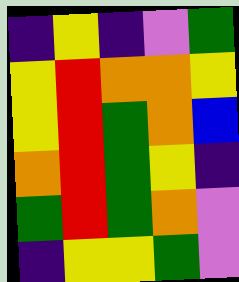[["indigo", "yellow", "indigo", "violet", "green"], ["yellow", "red", "orange", "orange", "yellow"], ["yellow", "red", "green", "orange", "blue"], ["orange", "red", "green", "yellow", "indigo"], ["green", "red", "green", "orange", "violet"], ["indigo", "yellow", "yellow", "green", "violet"]]